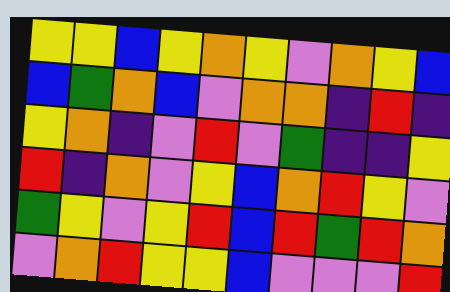[["yellow", "yellow", "blue", "yellow", "orange", "yellow", "violet", "orange", "yellow", "blue"], ["blue", "green", "orange", "blue", "violet", "orange", "orange", "indigo", "red", "indigo"], ["yellow", "orange", "indigo", "violet", "red", "violet", "green", "indigo", "indigo", "yellow"], ["red", "indigo", "orange", "violet", "yellow", "blue", "orange", "red", "yellow", "violet"], ["green", "yellow", "violet", "yellow", "red", "blue", "red", "green", "red", "orange"], ["violet", "orange", "red", "yellow", "yellow", "blue", "violet", "violet", "violet", "red"]]